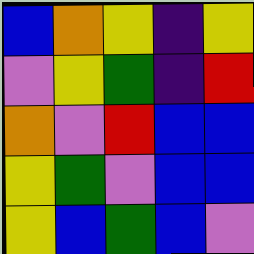[["blue", "orange", "yellow", "indigo", "yellow"], ["violet", "yellow", "green", "indigo", "red"], ["orange", "violet", "red", "blue", "blue"], ["yellow", "green", "violet", "blue", "blue"], ["yellow", "blue", "green", "blue", "violet"]]